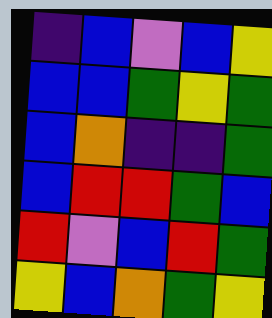[["indigo", "blue", "violet", "blue", "yellow"], ["blue", "blue", "green", "yellow", "green"], ["blue", "orange", "indigo", "indigo", "green"], ["blue", "red", "red", "green", "blue"], ["red", "violet", "blue", "red", "green"], ["yellow", "blue", "orange", "green", "yellow"]]